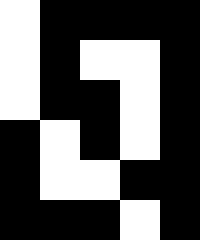[["white", "black", "black", "black", "black"], ["white", "black", "white", "white", "black"], ["white", "black", "black", "white", "black"], ["black", "white", "black", "white", "black"], ["black", "white", "white", "black", "black"], ["black", "black", "black", "white", "black"]]